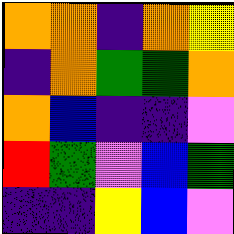[["orange", "orange", "indigo", "orange", "yellow"], ["indigo", "orange", "green", "green", "orange"], ["orange", "blue", "indigo", "indigo", "violet"], ["red", "green", "violet", "blue", "green"], ["indigo", "indigo", "yellow", "blue", "violet"]]